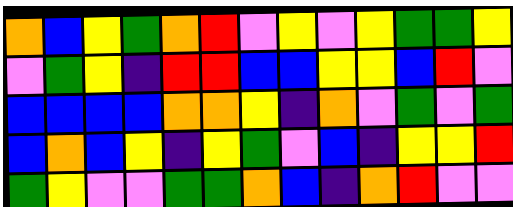[["orange", "blue", "yellow", "green", "orange", "red", "violet", "yellow", "violet", "yellow", "green", "green", "yellow"], ["violet", "green", "yellow", "indigo", "red", "red", "blue", "blue", "yellow", "yellow", "blue", "red", "violet"], ["blue", "blue", "blue", "blue", "orange", "orange", "yellow", "indigo", "orange", "violet", "green", "violet", "green"], ["blue", "orange", "blue", "yellow", "indigo", "yellow", "green", "violet", "blue", "indigo", "yellow", "yellow", "red"], ["green", "yellow", "violet", "violet", "green", "green", "orange", "blue", "indigo", "orange", "red", "violet", "violet"]]